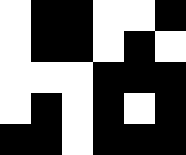[["white", "black", "black", "white", "white", "black"], ["white", "black", "black", "white", "black", "white"], ["white", "white", "white", "black", "black", "black"], ["white", "black", "white", "black", "white", "black"], ["black", "black", "white", "black", "black", "black"]]